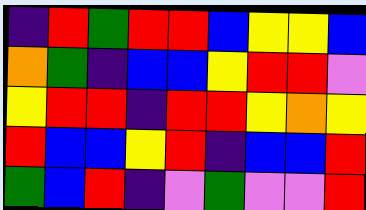[["indigo", "red", "green", "red", "red", "blue", "yellow", "yellow", "blue"], ["orange", "green", "indigo", "blue", "blue", "yellow", "red", "red", "violet"], ["yellow", "red", "red", "indigo", "red", "red", "yellow", "orange", "yellow"], ["red", "blue", "blue", "yellow", "red", "indigo", "blue", "blue", "red"], ["green", "blue", "red", "indigo", "violet", "green", "violet", "violet", "red"]]